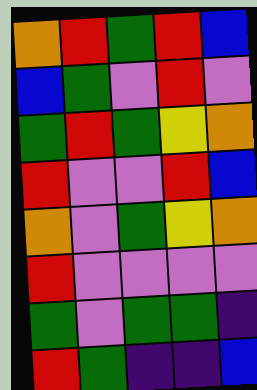[["orange", "red", "green", "red", "blue"], ["blue", "green", "violet", "red", "violet"], ["green", "red", "green", "yellow", "orange"], ["red", "violet", "violet", "red", "blue"], ["orange", "violet", "green", "yellow", "orange"], ["red", "violet", "violet", "violet", "violet"], ["green", "violet", "green", "green", "indigo"], ["red", "green", "indigo", "indigo", "blue"]]